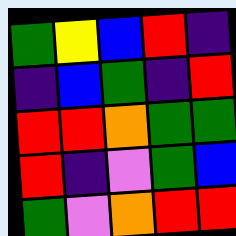[["green", "yellow", "blue", "red", "indigo"], ["indigo", "blue", "green", "indigo", "red"], ["red", "red", "orange", "green", "green"], ["red", "indigo", "violet", "green", "blue"], ["green", "violet", "orange", "red", "red"]]